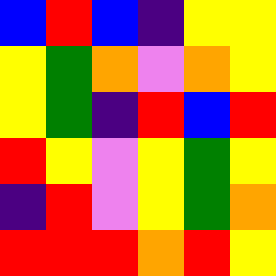[["blue", "red", "blue", "indigo", "yellow", "yellow"], ["yellow", "green", "orange", "violet", "orange", "yellow"], ["yellow", "green", "indigo", "red", "blue", "red"], ["red", "yellow", "violet", "yellow", "green", "yellow"], ["indigo", "red", "violet", "yellow", "green", "orange"], ["red", "red", "red", "orange", "red", "yellow"]]